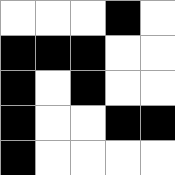[["white", "white", "white", "black", "white"], ["black", "black", "black", "white", "white"], ["black", "white", "black", "white", "white"], ["black", "white", "white", "black", "black"], ["black", "white", "white", "white", "white"]]